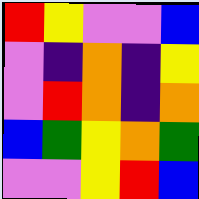[["red", "yellow", "violet", "violet", "blue"], ["violet", "indigo", "orange", "indigo", "yellow"], ["violet", "red", "orange", "indigo", "orange"], ["blue", "green", "yellow", "orange", "green"], ["violet", "violet", "yellow", "red", "blue"]]